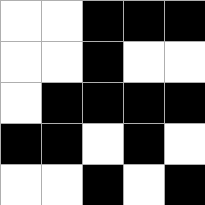[["white", "white", "black", "black", "black"], ["white", "white", "black", "white", "white"], ["white", "black", "black", "black", "black"], ["black", "black", "white", "black", "white"], ["white", "white", "black", "white", "black"]]